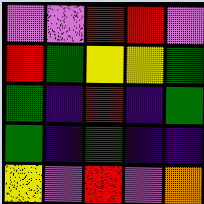[["violet", "violet", "red", "red", "violet"], ["red", "green", "yellow", "yellow", "green"], ["green", "indigo", "red", "indigo", "green"], ["green", "indigo", "green", "indigo", "indigo"], ["yellow", "violet", "red", "violet", "orange"]]